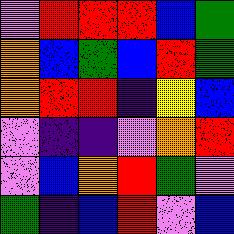[["violet", "red", "red", "red", "blue", "green"], ["orange", "blue", "green", "blue", "red", "green"], ["orange", "red", "red", "indigo", "yellow", "blue"], ["violet", "indigo", "indigo", "violet", "orange", "red"], ["violet", "blue", "orange", "red", "green", "violet"], ["green", "indigo", "blue", "red", "violet", "blue"]]